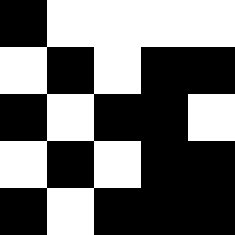[["black", "white", "white", "white", "white"], ["white", "black", "white", "black", "black"], ["black", "white", "black", "black", "white"], ["white", "black", "white", "black", "black"], ["black", "white", "black", "black", "black"]]